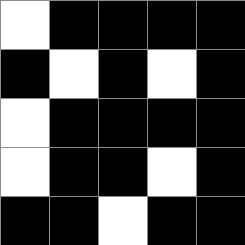[["white", "black", "black", "black", "black"], ["black", "white", "black", "white", "black"], ["white", "black", "black", "black", "black"], ["white", "black", "black", "white", "black"], ["black", "black", "white", "black", "black"]]